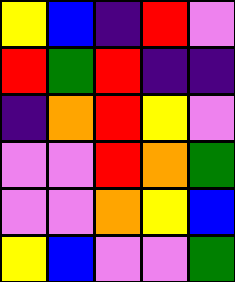[["yellow", "blue", "indigo", "red", "violet"], ["red", "green", "red", "indigo", "indigo"], ["indigo", "orange", "red", "yellow", "violet"], ["violet", "violet", "red", "orange", "green"], ["violet", "violet", "orange", "yellow", "blue"], ["yellow", "blue", "violet", "violet", "green"]]